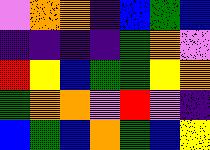[["violet", "orange", "orange", "indigo", "blue", "green", "blue"], ["indigo", "indigo", "indigo", "indigo", "green", "orange", "violet"], ["red", "yellow", "blue", "green", "green", "yellow", "orange"], ["green", "orange", "orange", "violet", "red", "violet", "indigo"], ["blue", "green", "blue", "orange", "green", "blue", "yellow"]]